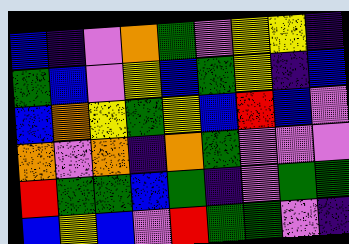[["blue", "indigo", "violet", "orange", "green", "violet", "yellow", "yellow", "indigo"], ["green", "blue", "violet", "yellow", "blue", "green", "yellow", "indigo", "blue"], ["blue", "orange", "yellow", "green", "yellow", "blue", "red", "blue", "violet"], ["orange", "violet", "orange", "indigo", "orange", "green", "violet", "violet", "violet"], ["red", "green", "green", "blue", "green", "indigo", "violet", "green", "green"], ["blue", "yellow", "blue", "violet", "red", "green", "green", "violet", "indigo"]]